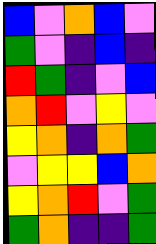[["blue", "violet", "orange", "blue", "violet"], ["green", "violet", "indigo", "blue", "indigo"], ["red", "green", "indigo", "violet", "blue"], ["orange", "red", "violet", "yellow", "violet"], ["yellow", "orange", "indigo", "orange", "green"], ["violet", "yellow", "yellow", "blue", "orange"], ["yellow", "orange", "red", "violet", "green"], ["green", "orange", "indigo", "indigo", "green"]]